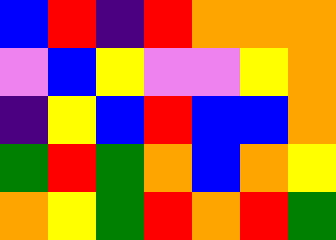[["blue", "red", "indigo", "red", "orange", "orange", "orange"], ["violet", "blue", "yellow", "violet", "violet", "yellow", "orange"], ["indigo", "yellow", "blue", "red", "blue", "blue", "orange"], ["green", "red", "green", "orange", "blue", "orange", "yellow"], ["orange", "yellow", "green", "red", "orange", "red", "green"]]